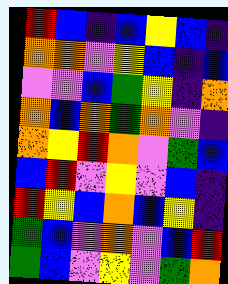[["red", "blue", "indigo", "blue", "yellow", "blue", "indigo"], ["orange", "orange", "violet", "yellow", "blue", "indigo", "blue"], ["violet", "violet", "blue", "green", "yellow", "indigo", "orange"], ["orange", "blue", "orange", "green", "orange", "violet", "indigo"], ["orange", "yellow", "red", "orange", "violet", "green", "blue"], ["blue", "red", "violet", "yellow", "violet", "blue", "indigo"], ["red", "yellow", "blue", "orange", "blue", "yellow", "indigo"], ["green", "blue", "violet", "orange", "violet", "blue", "red"], ["green", "blue", "violet", "yellow", "violet", "green", "orange"]]